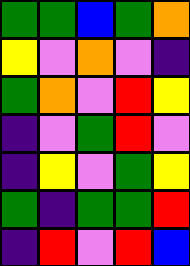[["green", "green", "blue", "green", "orange"], ["yellow", "violet", "orange", "violet", "indigo"], ["green", "orange", "violet", "red", "yellow"], ["indigo", "violet", "green", "red", "violet"], ["indigo", "yellow", "violet", "green", "yellow"], ["green", "indigo", "green", "green", "red"], ["indigo", "red", "violet", "red", "blue"]]